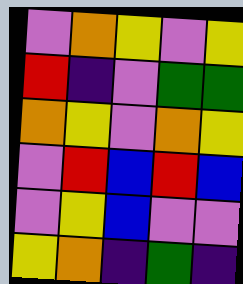[["violet", "orange", "yellow", "violet", "yellow"], ["red", "indigo", "violet", "green", "green"], ["orange", "yellow", "violet", "orange", "yellow"], ["violet", "red", "blue", "red", "blue"], ["violet", "yellow", "blue", "violet", "violet"], ["yellow", "orange", "indigo", "green", "indigo"]]